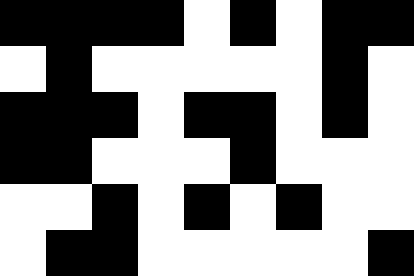[["black", "black", "black", "black", "white", "black", "white", "black", "black"], ["white", "black", "white", "white", "white", "white", "white", "black", "white"], ["black", "black", "black", "white", "black", "black", "white", "black", "white"], ["black", "black", "white", "white", "white", "black", "white", "white", "white"], ["white", "white", "black", "white", "black", "white", "black", "white", "white"], ["white", "black", "black", "white", "white", "white", "white", "white", "black"]]